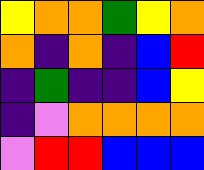[["yellow", "orange", "orange", "green", "yellow", "orange"], ["orange", "indigo", "orange", "indigo", "blue", "red"], ["indigo", "green", "indigo", "indigo", "blue", "yellow"], ["indigo", "violet", "orange", "orange", "orange", "orange"], ["violet", "red", "red", "blue", "blue", "blue"]]